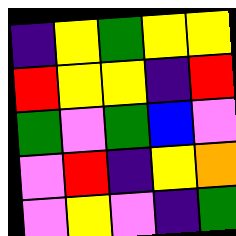[["indigo", "yellow", "green", "yellow", "yellow"], ["red", "yellow", "yellow", "indigo", "red"], ["green", "violet", "green", "blue", "violet"], ["violet", "red", "indigo", "yellow", "orange"], ["violet", "yellow", "violet", "indigo", "green"]]